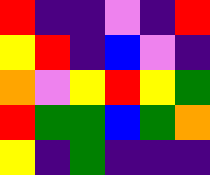[["red", "indigo", "indigo", "violet", "indigo", "red"], ["yellow", "red", "indigo", "blue", "violet", "indigo"], ["orange", "violet", "yellow", "red", "yellow", "green"], ["red", "green", "green", "blue", "green", "orange"], ["yellow", "indigo", "green", "indigo", "indigo", "indigo"]]